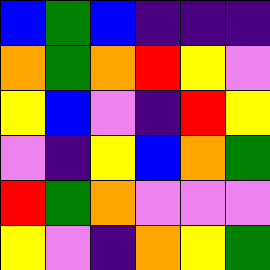[["blue", "green", "blue", "indigo", "indigo", "indigo"], ["orange", "green", "orange", "red", "yellow", "violet"], ["yellow", "blue", "violet", "indigo", "red", "yellow"], ["violet", "indigo", "yellow", "blue", "orange", "green"], ["red", "green", "orange", "violet", "violet", "violet"], ["yellow", "violet", "indigo", "orange", "yellow", "green"]]